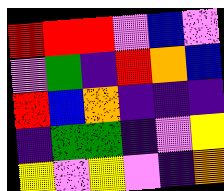[["red", "red", "red", "violet", "blue", "violet"], ["violet", "green", "indigo", "red", "orange", "blue"], ["red", "blue", "orange", "indigo", "indigo", "indigo"], ["indigo", "green", "green", "indigo", "violet", "yellow"], ["yellow", "violet", "yellow", "violet", "indigo", "orange"]]